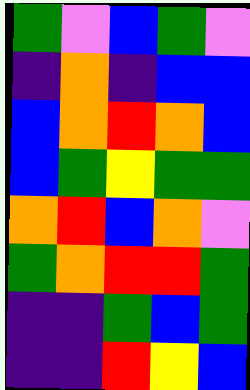[["green", "violet", "blue", "green", "violet"], ["indigo", "orange", "indigo", "blue", "blue"], ["blue", "orange", "red", "orange", "blue"], ["blue", "green", "yellow", "green", "green"], ["orange", "red", "blue", "orange", "violet"], ["green", "orange", "red", "red", "green"], ["indigo", "indigo", "green", "blue", "green"], ["indigo", "indigo", "red", "yellow", "blue"]]